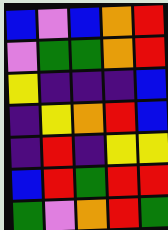[["blue", "violet", "blue", "orange", "red"], ["violet", "green", "green", "orange", "red"], ["yellow", "indigo", "indigo", "indigo", "blue"], ["indigo", "yellow", "orange", "red", "blue"], ["indigo", "red", "indigo", "yellow", "yellow"], ["blue", "red", "green", "red", "red"], ["green", "violet", "orange", "red", "green"]]